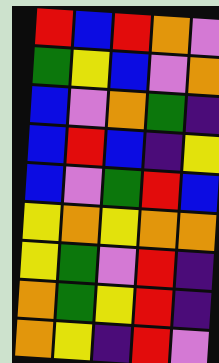[["red", "blue", "red", "orange", "violet"], ["green", "yellow", "blue", "violet", "orange"], ["blue", "violet", "orange", "green", "indigo"], ["blue", "red", "blue", "indigo", "yellow"], ["blue", "violet", "green", "red", "blue"], ["yellow", "orange", "yellow", "orange", "orange"], ["yellow", "green", "violet", "red", "indigo"], ["orange", "green", "yellow", "red", "indigo"], ["orange", "yellow", "indigo", "red", "violet"]]